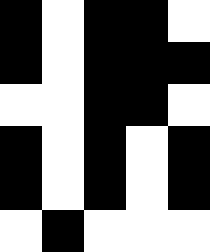[["black", "white", "black", "black", "white"], ["black", "white", "black", "black", "black"], ["white", "white", "black", "black", "white"], ["black", "white", "black", "white", "black"], ["black", "white", "black", "white", "black"], ["white", "black", "white", "white", "white"]]